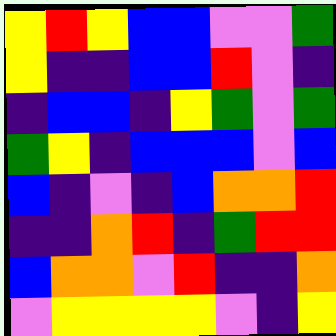[["yellow", "red", "yellow", "blue", "blue", "violet", "violet", "green"], ["yellow", "indigo", "indigo", "blue", "blue", "red", "violet", "indigo"], ["indigo", "blue", "blue", "indigo", "yellow", "green", "violet", "green"], ["green", "yellow", "indigo", "blue", "blue", "blue", "violet", "blue"], ["blue", "indigo", "violet", "indigo", "blue", "orange", "orange", "red"], ["indigo", "indigo", "orange", "red", "indigo", "green", "red", "red"], ["blue", "orange", "orange", "violet", "red", "indigo", "indigo", "orange"], ["violet", "yellow", "yellow", "yellow", "yellow", "violet", "indigo", "yellow"]]